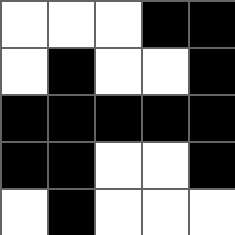[["white", "white", "white", "black", "black"], ["white", "black", "white", "white", "black"], ["black", "black", "black", "black", "black"], ["black", "black", "white", "white", "black"], ["white", "black", "white", "white", "white"]]